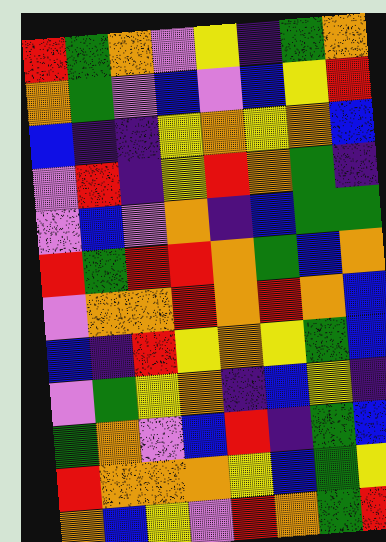[["red", "green", "orange", "violet", "yellow", "indigo", "green", "orange"], ["orange", "green", "violet", "blue", "violet", "blue", "yellow", "red"], ["blue", "indigo", "indigo", "yellow", "orange", "yellow", "orange", "blue"], ["violet", "red", "indigo", "yellow", "red", "orange", "green", "indigo"], ["violet", "blue", "violet", "orange", "indigo", "blue", "green", "green"], ["red", "green", "red", "red", "orange", "green", "blue", "orange"], ["violet", "orange", "orange", "red", "orange", "red", "orange", "blue"], ["blue", "indigo", "red", "yellow", "orange", "yellow", "green", "blue"], ["violet", "green", "yellow", "orange", "indigo", "blue", "yellow", "indigo"], ["green", "orange", "violet", "blue", "red", "indigo", "green", "blue"], ["red", "orange", "orange", "orange", "yellow", "blue", "green", "yellow"], ["orange", "blue", "yellow", "violet", "red", "orange", "green", "red"]]